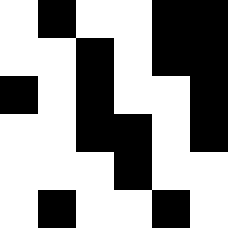[["white", "black", "white", "white", "black", "black"], ["white", "white", "black", "white", "black", "black"], ["black", "white", "black", "white", "white", "black"], ["white", "white", "black", "black", "white", "black"], ["white", "white", "white", "black", "white", "white"], ["white", "black", "white", "white", "black", "white"]]